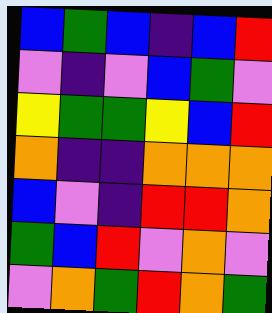[["blue", "green", "blue", "indigo", "blue", "red"], ["violet", "indigo", "violet", "blue", "green", "violet"], ["yellow", "green", "green", "yellow", "blue", "red"], ["orange", "indigo", "indigo", "orange", "orange", "orange"], ["blue", "violet", "indigo", "red", "red", "orange"], ["green", "blue", "red", "violet", "orange", "violet"], ["violet", "orange", "green", "red", "orange", "green"]]